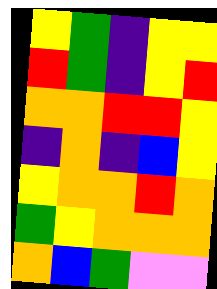[["yellow", "green", "indigo", "yellow", "yellow"], ["red", "green", "indigo", "yellow", "red"], ["orange", "orange", "red", "red", "yellow"], ["indigo", "orange", "indigo", "blue", "yellow"], ["yellow", "orange", "orange", "red", "orange"], ["green", "yellow", "orange", "orange", "orange"], ["orange", "blue", "green", "violet", "violet"]]